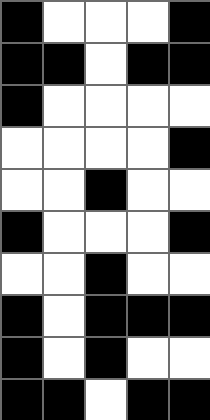[["black", "white", "white", "white", "black"], ["black", "black", "white", "black", "black"], ["black", "white", "white", "white", "white"], ["white", "white", "white", "white", "black"], ["white", "white", "black", "white", "white"], ["black", "white", "white", "white", "black"], ["white", "white", "black", "white", "white"], ["black", "white", "black", "black", "black"], ["black", "white", "black", "white", "white"], ["black", "black", "white", "black", "black"]]